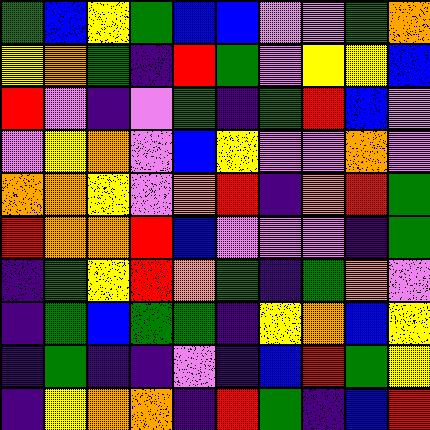[["green", "blue", "yellow", "green", "blue", "blue", "violet", "violet", "green", "orange"], ["yellow", "orange", "green", "indigo", "red", "green", "violet", "yellow", "yellow", "blue"], ["red", "violet", "indigo", "violet", "green", "indigo", "green", "red", "blue", "violet"], ["violet", "yellow", "orange", "violet", "blue", "yellow", "violet", "violet", "orange", "violet"], ["orange", "orange", "yellow", "violet", "orange", "red", "indigo", "orange", "red", "green"], ["red", "orange", "orange", "red", "blue", "violet", "violet", "violet", "indigo", "green"], ["indigo", "green", "yellow", "red", "orange", "green", "indigo", "green", "orange", "violet"], ["indigo", "green", "blue", "green", "green", "indigo", "yellow", "orange", "blue", "yellow"], ["indigo", "green", "indigo", "indigo", "violet", "indigo", "blue", "red", "green", "yellow"], ["indigo", "yellow", "orange", "orange", "indigo", "red", "green", "indigo", "blue", "red"]]